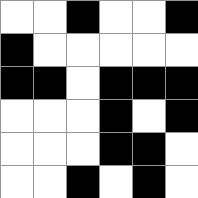[["white", "white", "black", "white", "white", "black"], ["black", "white", "white", "white", "white", "white"], ["black", "black", "white", "black", "black", "black"], ["white", "white", "white", "black", "white", "black"], ["white", "white", "white", "black", "black", "white"], ["white", "white", "black", "white", "black", "white"]]